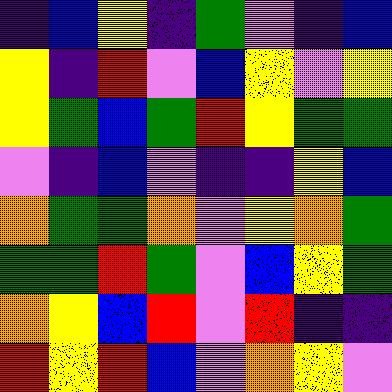[["indigo", "blue", "yellow", "indigo", "green", "violet", "indigo", "blue"], ["yellow", "indigo", "red", "violet", "blue", "yellow", "violet", "yellow"], ["yellow", "green", "blue", "green", "red", "yellow", "green", "green"], ["violet", "indigo", "blue", "violet", "indigo", "indigo", "yellow", "blue"], ["orange", "green", "green", "orange", "violet", "yellow", "orange", "green"], ["green", "green", "red", "green", "violet", "blue", "yellow", "green"], ["orange", "yellow", "blue", "red", "violet", "red", "indigo", "indigo"], ["red", "yellow", "red", "blue", "violet", "orange", "yellow", "violet"]]